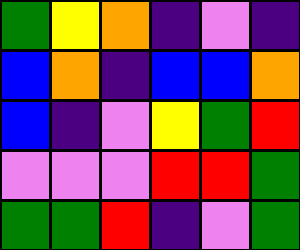[["green", "yellow", "orange", "indigo", "violet", "indigo"], ["blue", "orange", "indigo", "blue", "blue", "orange"], ["blue", "indigo", "violet", "yellow", "green", "red"], ["violet", "violet", "violet", "red", "red", "green"], ["green", "green", "red", "indigo", "violet", "green"]]